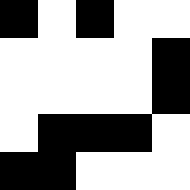[["black", "white", "black", "white", "white"], ["white", "white", "white", "white", "black"], ["white", "white", "white", "white", "black"], ["white", "black", "black", "black", "white"], ["black", "black", "white", "white", "white"]]